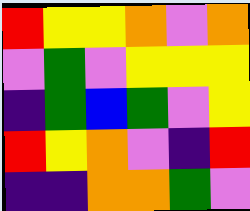[["red", "yellow", "yellow", "orange", "violet", "orange"], ["violet", "green", "violet", "yellow", "yellow", "yellow"], ["indigo", "green", "blue", "green", "violet", "yellow"], ["red", "yellow", "orange", "violet", "indigo", "red"], ["indigo", "indigo", "orange", "orange", "green", "violet"]]